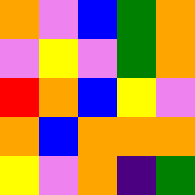[["orange", "violet", "blue", "green", "orange"], ["violet", "yellow", "violet", "green", "orange"], ["red", "orange", "blue", "yellow", "violet"], ["orange", "blue", "orange", "orange", "orange"], ["yellow", "violet", "orange", "indigo", "green"]]